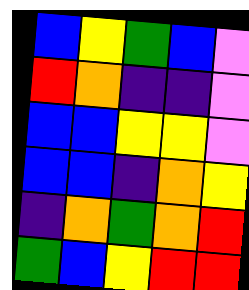[["blue", "yellow", "green", "blue", "violet"], ["red", "orange", "indigo", "indigo", "violet"], ["blue", "blue", "yellow", "yellow", "violet"], ["blue", "blue", "indigo", "orange", "yellow"], ["indigo", "orange", "green", "orange", "red"], ["green", "blue", "yellow", "red", "red"]]